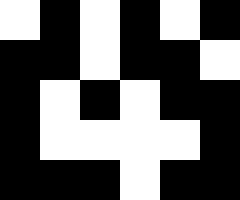[["white", "black", "white", "black", "white", "black"], ["black", "black", "white", "black", "black", "white"], ["black", "white", "black", "white", "black", "black"], ["black", "white", "white", "white", "white", "black"], ["black", "black", "black", "white", "black", "black"]]